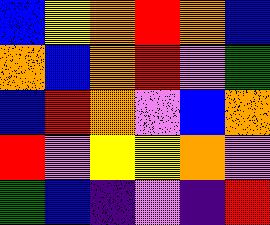[["blue", "yellow", "orange", "red", "orange", "blue"], ["orange", "blue", "orange", "red", "violet", "green"], ["blue", "red", "orange", "violet", "blue", "orange"], ["red", "violet", "yellow", "yellow", "orange", "violet"], ["green", "blue", "indigo", "violet", "indigo", "red"]]